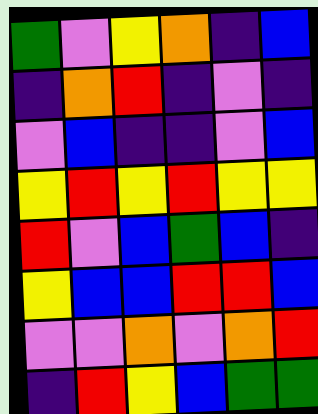[["green", "violet", "yellow", "orange", "indigo", "blue"], ["indigo", "orange", "red", "indigo", "violet", "indigo"], ["violet", "blue", "indigo", "indigo", "violet", "blue"], ["yellow", "red", "yellow", "red", "yellow", "yellow"], ["red", "violet", "blue", "green", "blue", "indigo"], ["yellow", "blue", "blue", "red", "red", "blue"], ["violet", "violet", "orange", "violet", "orange", "red"], ["indigo", "red", "yellow", "blue", "green", "green"]]